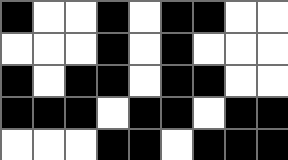[["black", "white", "white", "black", "white", "black", "black", "white", "white"], ["white", "white", "white", "black", "white", "black", "white", "white", "white"], ["black", "white", "black", "black", "white", "black", "black", "white", "white"], ["black", "black", "black", "white", "black", "black", "white", "black", "black"], ["white", "white", "white", "black", "black", "white", "black", "black", "black"]]